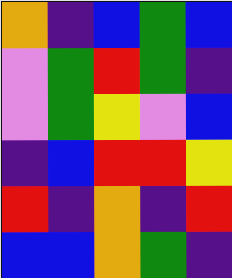[["orange", "indigo", "blue", "green", "blue"], ["violet", "green", "red", "green", "indigo"], ["violet", "green", "yellow", "violet", "blue"], ["indigo", "blue", "red", "red", "yellow"], ["red", "indigo", "orange", "indigo", "red"], ["blue", "blue", "orange", "green", "indigo"]]